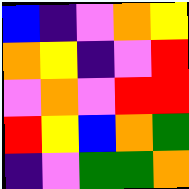[["blue", "indigo", "violet", "orange", "yellow"], ["orange", "yellow", "indigo", "violet", "red"], ["violet", "orange", "violet", "red", "red"], ["red", "yellow", "blue", "orange", "green"], ["indigo", "violet", "green", "green", "orange"]]